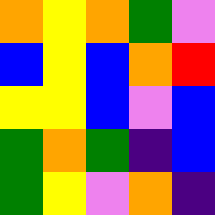[["orange", "yellow", "orange", "green", "violet"], ["blue", "yellow", "blue", "orange", "red"], ["yellow", "yellow", "blue", "violet", "blue"], ["green", "orange", "green", "indigo", "blue"], ["green", "yellow", "violet", "orange", "indigo"]]